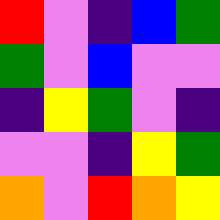[["red", "violet", "indigo", "blue", "green"], ["green", "violet", "blue", "violet", "violet"], ["indigo", "yellow", "green", "violet", "indigo"], ["violet", "violet", "indigo", "yellow", "green"], ["orange", "violet", "red", "orange", "yellow"]]